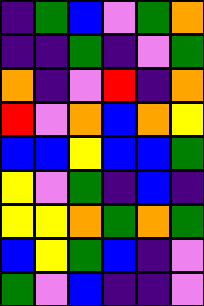[["indigo", "green", "blue", "violet", "green", "orange"], ["indigo", "indigo", "green", "indigo", "violet", "green"], ["orange", "indigo", "violet", "red", "indigo", "orange"], ["red", "violet", "orange", "blue", "orange", "yellow"], ["blue", "blue", "yellow", "blue", "blue", "green"], ["yellow", "violet", "green", "indigo", "blue", "indigo"], ["yellow", "yellow", "orange", "green", "orange", "green"], ["blue", "yellow", "green", "blue", "indigo", "violet"], ["green", "violet", "blue", "indigo", "indigo", "violet"]]